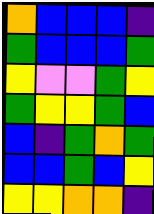[["orange", "blue", "blue", "blue", "indigo"], ["green", "blue", "blue", "blue", "green"], ["yellow", "violet", "violet", "green", "yellow"], ["green", "yellow", "yellow", "green", "blue"], ["blue", "indigo", "green", "orange", "green"], ["blue", "blue", "green", "blue", "yellow"], ["yellow", "yellow", "orange", "orange", "indigo"]]